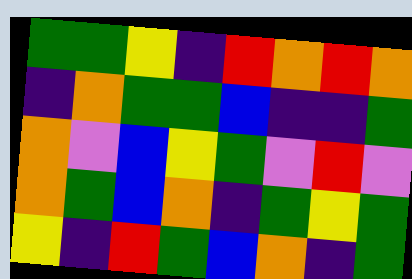[["green", "green", "yellow", "indigo", "red", "orange", "red", "orange"], ["indigo", "orange", "green", "green", "blue", "indigo", "indigo", "green"], ["orange", "violet", "blue", "yellow", "green", "violet", "red", "violet"], ["orange", "green", "blue", "orange", "indigo", "green", "yellow", "green"], ["yellow", "indigo", "red", "green", "blue", "orange", "indigo", "green"]]